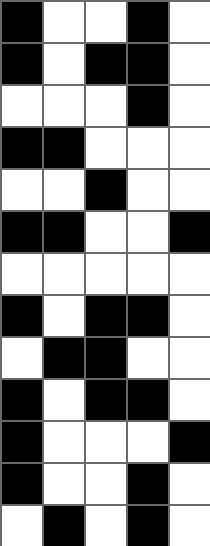[["black", "white", "white", "black", "white"], ["black", "white", "black", "black", "white"], ["white", "white", "white", "black", "white"], ["black", "black", "white", "white", "white"], ["white", "white", "black", "white", "white"], ["black", "black", "white", "white", "black"], ["white", "white", "white", "white", "white"], ["black", "white", "black", "black", "white"], ["white", "black", "black", "white", "white"], ["black", "white", "black", "black", "white"], ["black", "white", "white", "white", "black"], ["black", "white", "white", "black", "white"], ["white", "black", "white", "black", "white"]]